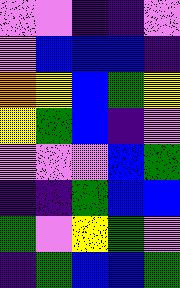[["violet", "violet", "indigo", "indigo", "violet"], ["violet", "blue", "blue", "blue", "indigo"], ["orange", "yellow", "blue", "green", "yellow"], ["yellow", "green", "blue", "indigo", "violet"], ["violet", "violet", "violet", "blue", "green"], ["indigo", "indigo", "green", "blue", "blue"], ["green", "violet", "yellow", "green", "violet"], ["indigo", "green", "blue", "blue", "green"]]